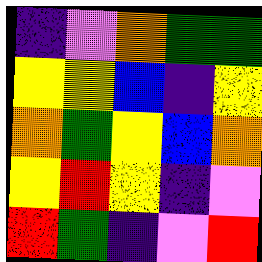[["indigo", "violet", "orange", "green", "green"], ["yellow", "yellow", "blue", "indigo", "yellow"], ["orange", "green", "yellow", "blue", "orange"], ["yellow", "red", "yellow", "indigo", "violet"], ["red", "green", "indigo", "violet", "red"]]